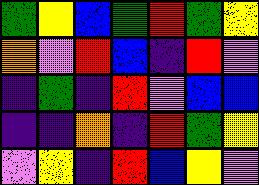[["green", "yellow", "blue", "green", "red", "green", "yellow"], ["orange", "violet", "red", "blue", "indigo", "red", "violet"], ["indigo", "green", "indigo", "red", "violet", "blue", "blue"], ["indigo", "indigo", "orange", "indigo", "red", "green", "yellow"], ["violet", "yellow", "indigo", "red", "blue", "yellow", "violet"]]